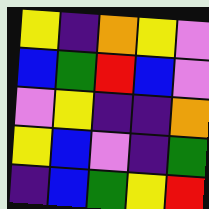[["yellow", "indigo", "orange", "yellow", "violet"], ["blue", "green", "red", "blue", "violet"], ["violet", "yellow", "indigo", "indigo", "orange"], ["yellow", "blue", "violet", "indigo", "green"], ["indigo", "blue", "green", "yellow", "red"]]